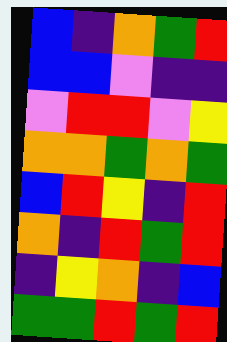[["blue", "indigo", "orange", "green", "red"], ["blue", "blue", "violet", "indigo", "indigo"], ["violet", "red", "red", "violet", "yellow"], ["orange", "orange", "green", "orange", "green"], ["blue", "red", "yellow", "indigo", "red"], ["orange", "indigo", "red", "green", "red"], ["indigo", "yellow", "orange", "indigo", "blue"], ["green", "green", "red", "green", "red"]]